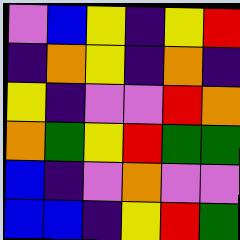[["violet", "blue", "yellow", "indigo", "yellow", "red"], ["indigo", "orange", "yellow", "indigo", "orange", "indigo"], ["yellow", "indigo", "violet", "violet", "red", "orange"], ["orange", "green", "yellow", "red", "green", "green"], ["blue", "indigo", "violet", "orange", "violet", "violet"], ["blue", "blue", "indigo", "yellow", "red", "green"]]